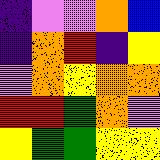[["indigo", "violet", "violet", "orange", "blue"], ["indigo", "orange", "red", "indigo", "yellow"], ["violet", "orange", "yellow", "orange", "orange"], ["red", "red", "green", "orange", "violet"], ["yellow", "green", "green", "yellow", "yellow"]]